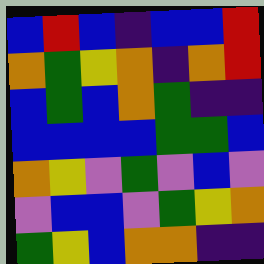[["blue", "red", "blue", "indigo", "blue", "blue", "red"], ["orange", "green", "yellow", "orange", "indigo", "orange", "red"], ["blue", "green", "blue", "orange", "green", "indigo", "indigo"], ["blue", "blue", "blue", "blue", "green", "green", "blue"], ["orange", "yellow", "violet", "green", "violet", "blue", "violet"], ["violet", "blue", "blue", "violet", "green", "yellow", "orange"], ["green", "yellow", "blue", "orange", "orange", "indigo", "indigo"]]